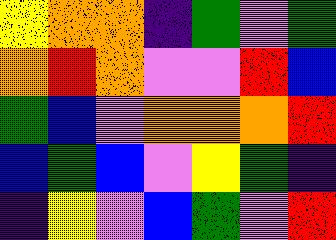[["yellow", "orange", "orange", "indigo", "green", "violet", "green"], ["orange", "red", "orange", "violet", "violet", "red", "blue"], ["green", "blue", "violet", "orange", "orange", "orange", "red"], ["blue", "green", "blue", "violet", "yellow", "green", "indigo"], ["indigo", "yellow", "violet", "blue", "green", "violet", "red"]]